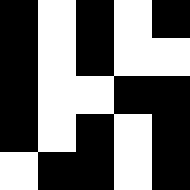[["black", "white", "black", "white", "black"], ["black", "white", "black", "white", "white"], ["black", "white", "white", "black", "black"], ["black", "white", "black", "white", "black"], ["white", "black", "black", "white", "black"]]